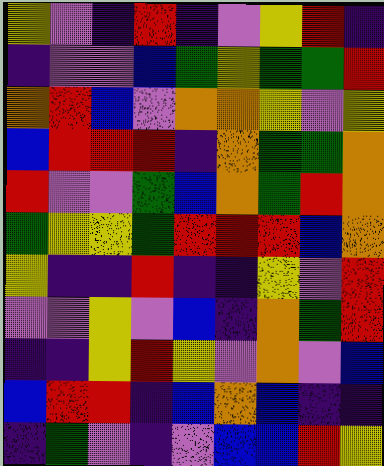[["yellow", "violet", "indigo", "red", "indigo", "violet", "yellow", "red", "indigo"], ["indigo", "violet", "violet", "blue", "green", "yellow", "green", "green", "red"], ["orange", "red", "blue", "violet", "orange", "orange", "yellow", "violet", "yellow"], ["blue", "red", "red", "red", "indigo", "orange", "green", "green", "orange"], ["red", "violet", "violet", "green", "blue", "orange", "green", "red", "orange"], ["green", "yellow", "yellow", "green", "red", "red", "red", "blue", "orange"], ["yellow", "indigo", "indigo", "red", "indigo", "indigo", "yellow", "violet", "red"], ["violet", "violet", "yellow", "violet", "blue", "indigo", "orange", "green", "red"], ["indigo", "indigo", "yellow", "red", "yellow", "violet", "orange", "violet", "blue"], ["blue", "red", "red", "indigo", "blue", "orange", "blue", "indigo", "indigo"], ["indigo", "green", "violet", "indigo", "violet", "blue", "blue", "red", "yellow"]]